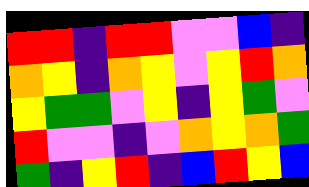[["red", "red", "indigo", "red", "red", "violet", "violet", "blue", "indigo"], ["orange", "yellow", "indigo", "orange", "yellow", "violet", "yellow", "red", "orange"], ["yellow", "green", "green", "violet", "yellow", "indigo", "yellow", "green", "violet"], ["red", "violet", "violet", "indigo", "violet", "orange", "yellow", "orange", "green"], ["green", "indigo", "yellow", "red", "indigo", "blue", "red", "yellow", "blue"]]